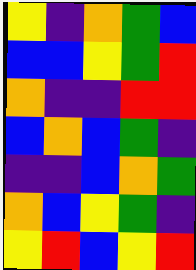[["yellow", "indigo", "orange", "green", "blue"], ["blue", "blue", "yellow", "green", "red"], ["orange", "indigo", "indigo", "red", "red"], ["blue", "orange", "blue", "green", "indigo"], ["indigo", "indigo", "blue", "orange", "green"], ["orange", "blue", "yellow", "green", "indigo"], ["yellow", "red", "blue", "yellow", "red"]]